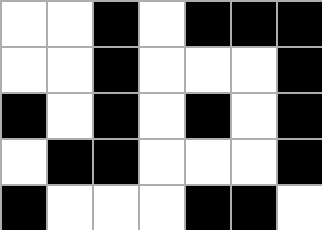[["white", "white", "black", "white", "black", "black", "black"], ["white", "white", "black", "white", "white", "white", "black"], ["black", "white", "black", "white", "black", "white", "black"], ["white", "black", "black", "white", "white", "white", "black"], ["black", "white", "white", "white", "black", "black", "white"]]